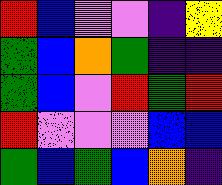[["red", "blue", "violet", "violet", "indigo", "yellow"], ["green", "blue", "orange", "green", "indigo", "indigo"], ["green", "blue", "violet", "red", "green", "red"], ["red", "violet", "violet", "violet", "blue", "blue"], ["green", "blue", "green", "blue", "orange", "indigo"]]